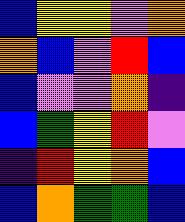[["blue", "yellow", "yellow", "violet", "orange"], ["orange", "blue", "violet", "red", "blue"], ["blue", "violet", "violet", "orange", "indigo"], ["blue", "green", "yellow", "red", "violet"], ["indigo", "red", "yellow", "orange", "blue"], ["blue", "orange", "green", "green", "blue"]]